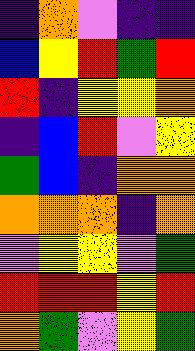[["indigo", "orange", "violet", "indigo", "indigo"], ["blue", "yellow", "red", "green", "red"], ["red", "indigo", "yellow", "yellow", "orange"], ["indigo", "blue", "red", "violet", "yellow"], ["green", "blue", "indigo", "orange", "orange"], ["orange", "orange", "orange", "indigo", "orange"], ["violet", "yellow", "yellow", "violet", "green"], ["red", "red", "red", "yellow", "red"], ["orange", "green", "violet", "yellow", "green"]]